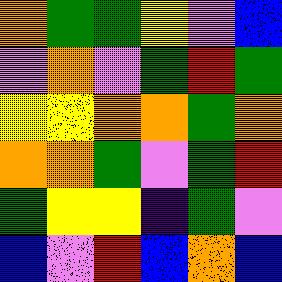[["orange", "green", "green", "yellow", "violet", "blue"], ["violet", "orange", "violet", "green", "red", "green"], ["yellow", "yellow", "orange", "orange", "green", "orange"], ["orange", "orange", "green", "violet", "green", "red"], ["green", "yellow", "yellow", "indigo", "green", "violet"], ["blue", "violet", "red", "blue", "orange", "blue"]]